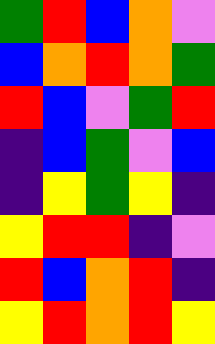[["green", "red", "blue", "orange", "violet"], ["blue", "orange", "red", "orange", "green"], ["red", "blue", "violet", "green", "red"], ["indigo", "blue", "green", "violet", "blue"], ["indigo", "yellow", "green", "yellow", "indigo"], ["yellow", "red", "red", "indigo", "violet"], ["red", "blue", "orange", "red", "indigo"], ["yellow", "red", "orange", "red", "yellow"]]